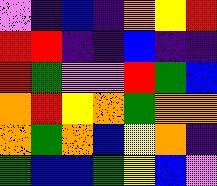[["violet", "indigo", "blue", "indigo", "orange", "yellow", "red"], ["red", "red", "indigo", "indigo", "blue", "indigo", "indigo"], ["red", "green", "violet", "violet", "red", "green", "blue"], ["orange", "red", "yellow", "orange", "green", "orange", "orange"], ["orange", "green", "orange", "blue", "yellow", "orange", "indigo"], ["green", "blue", "blue", "green", "yellow", "blue", "violet"]]